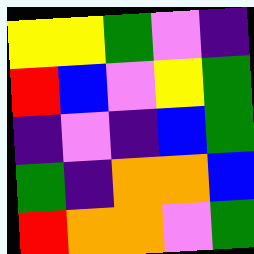[["yellow", "yellow", "green", "violet", "indigo"], ["red", "blue", "violet", "yellow", "green"], ["indigo", "violet", "indigo", "blue", "green"], ["green", "indigo", "orange", "orange", "blue"], ["red", "orange", "orange", "violet", "green"]]